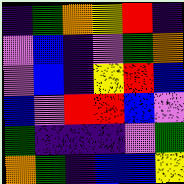[["indigo", "green", "orange", "yellow", "red", "indigo"], ["violet", "blue", "indigo", "violet", "green", "orange"], ["violet", "blue", "indigo", "yellow", "red", "blue"], ["blue", "violet", "red", "red", "blue", "violet"], ["green", "indigo", "indigo", "indigo", "violet", "green"], ["orange", "green", "indigo", "blue", "blue", "yellow"]]